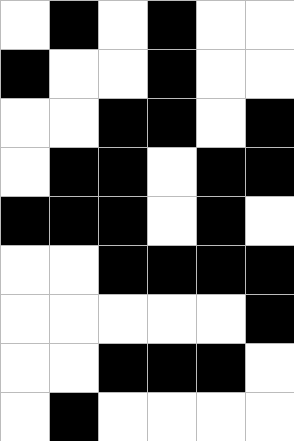[["white", "black", "white", "black", "white", "white"], ["black", "white", "white", "black", "white", "white"], ["white", "white", "black", "black", "white", "black"], ["white", "black", "black", "white", "black", "black"], ["black", "black", "black", "white", "black", "white"], ["white", "white", "black", "black", "black", "black"], ["white", "white", "white", "white", "white", "black"], ["white", "white", "black", "black", "black", "white"], ["white", "black", "white", "white", "white", "white"]]